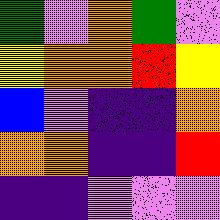[["green", "violet", "orange", "green", "violet"], ["yellow", "orange", "orange", "red", "yellow"], ["blue", "violet", "indigo", "indigo", "orange"], ["orange", "orange", "indigo", "indigo", "red"], ["indigo", "indigo", "violet", "violet", "violet"]]